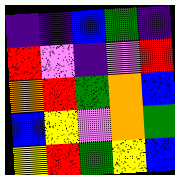[["indigo", "indigo", "blue", "green", "indigo"], ["red", "violet", "indigo", "violet", "red"], ["orange", "red", "green", "orange", "blue"], ["blue", "yellow", "violet", "orange", "green"], ["yellow", "red", "green", "yellow", "blue"]]